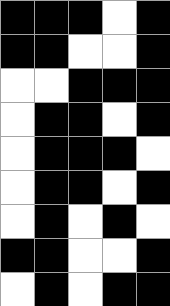[["black", "black", "black", "white", "black"], ["black", "black", "white", "white", "black"], ["white", "white", "black", "black", "black"], ["white", "black", "black", "white", "black"], ["white", "black", "black", "black", "white"], ["white", "black", "black", "white", "black"], ["white", "black", "white", "black", "white"], ["black", "black", "white", "white", "black"], ["white", "black", "white", "black", "black"]]